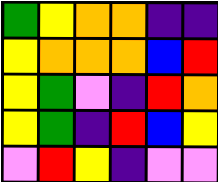[["green", "yellow", "orange", "orange", "indigo", "indigo"], ["yellow", "orange", "orange", "orange", "blue", "red"], ["yellow", "green", "violet", "indigo", "red", "orange"], ["yellow", "green", "indigo", "red", "blue", "yellow"], ["violet", "red", "yellow", "indigo", "violet", "violet"]]